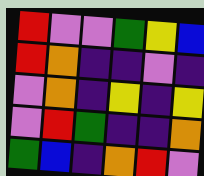[["red", "violet", "violet", "green", "yellow", "blue"], ["red", "orange", "indigo", "indigo", "violet", "indigo"], ["violet", "orange", "indigo", "yellow", "indigo", "yellow"], ["violet", "red", "green", "indigo", "indigo", "orange"], ["green", "blue", "indigo", "orange", "red", "violet"]]